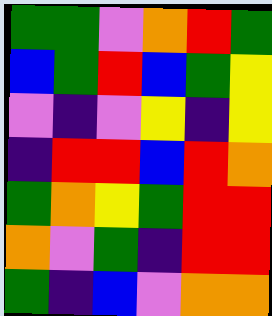[["green", "green", "violet", "orange", "red", "green"], ["blue", "green", "red", "blue", "green", "yellow"], ["violet", "indigo", "violet", "yellow", "indigo", "yellow"], ["indigo", "red", "red", "blue", "red", "orange"], ["green", "orange", "yellow", "green", "red", "red"], ["orange", "violet", "green", "indigo", "red", "red"], ["green", "indigo", "blue", "violet", "orange", "orange"]]